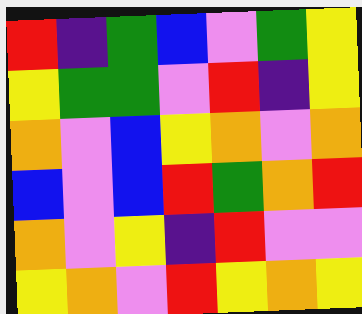[["red", "indigo", "green", "blue", "violet", "green", "yellow"], ["yellow", "green", "green", "violet", "red", "indigo", "yellow"], ["orange", "violet", "blue", "yellow", "orange", "violet", "orange"], ["blue", "violet", "blue", "red", "green", "orange", "red"], ["orange", "violet", "yellow", "indigo", "red", "violet", "violet"], ["yellow", "orange", "violet", "red", "yellow", "orange", "yellow"]]